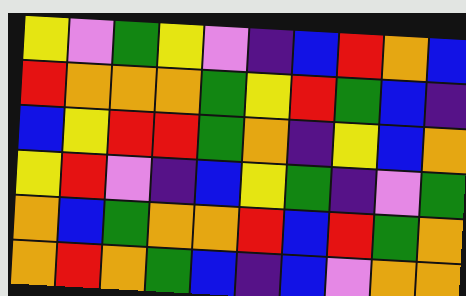[["yellow", "violet", "green", "yellow", "violet", "indigo", "blue", "red", "orange", "blue"], ["red", "orange", "orange", "orange", "green", "yellow", "red", "green", "blue", "indigo"], ["blue", "yellow", "red", "red", "green", "orange", "indigo", "yellow", "blue", "orange"], ["yellow", "red", "violet", "indigo", "blue", "yellow", "green", "indigo", "violet", "green"], ["orange", "blue", "green", "orange", "orange", "red", "blue", "red", "green", "orange"], ["orange", "red", "orange", "green", "blue", "indigo", "blue", "violet", "orange", "orange"]]